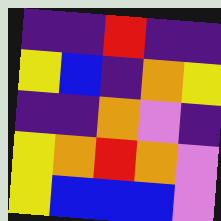[["indigo", "indigo", "red", "indigo", "indigo"], ["yellow", "blue", "indigo", "orange", "yellow"], ["indigo", "indigo", "orange", "violet", "indigo"], ["yellow", "orange", "red", "orange", "violet"], ["yellow", "blue", "blue", "blue", "violet"]]